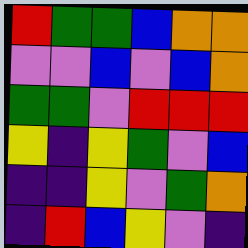[["red", "green", "green", "blue", "orange", "orange"], ["violet", "violet", "blue", "violet", "blue", "orange"], ["green", "green", "violet", "red", "red", "red"], ["yellow", "indigo", "yellow", "green", "violet", "blue"], ["indigo", "indigo", "yellow", "violet", "green", "orange"], ["indigo", "red", "blue", "yellow", "violet", "indigo"]]